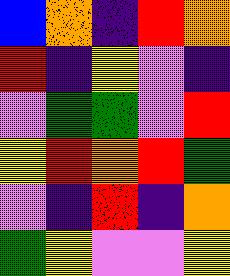[["blue", "orange", "indigo", "red", "orange"], ["red", "indigo", "yellow", "violet", "indigo"], ["violet", "green", "green", "violet", "red"], ["yellow", "red", "orange", "red", "green"], ["violet", "indigo", "red", "indigo", "orange"], ["green", "yellow", "violet", "violet", "yellow"]]